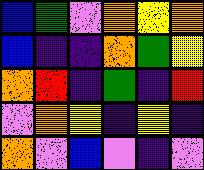[["blue", "green", "violet", "orange", "yellow", "orange"], ["blue", "indigo", "indigo", "orange", "green", "yellow"], ["orange", "red", "indigo", "green", "indigo", "red"], ["violet", "orange", "yellow", "indigo", "yellow", "indigo"], ["orange", "violet", "blue", "violet", "indigo", "violet"]]